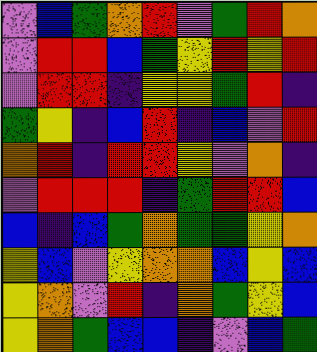[["violet", "blue", "green", "orange", "red", "violet", "green", "red", "orange"], ["violet", "red", "red", "blue", "green", "yellow", "red", "yellow", "red"], ["violet", "red", "red", "indigo", "yellow", "yellow", "green", "red", "indigo"], ["green", "yellow", "indigo", "blue", "red", "indigo", "blue", "violet", "red"], ["orange", "red", "indigo", "red", "red", "yellow", "violet", "orange", "indigo"], ["violet", "red", "red", "red", "indigo", "green", "red", "red", "blue"], ["blue", "indigo", "blue", "green", "orange", "green", "green", "yellow", "orange"], ["yellow", "blue", "violet", "yellow", "orange", "orange", "blue", "yellow", "blue"], ["yellow", "orange", "violet", "red", "indigo", "orange", "green", "yellow", "blue"], ["yellow", "orange", "green", "blue", "blue", "indigo", "violet", "blue", "green"]]